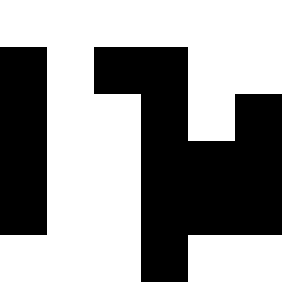[["white", "white", "white", "white", "white", "white"], ["black", "white", "black", "black", "white", "white"], ["black", "white", "white", "black", "white", "black"], ["black", "white", "white", "black", "black", "black"], ["black", "white", "white", "black", "black", "black"], ["white", "white", "white", "black", "white", "white"]]